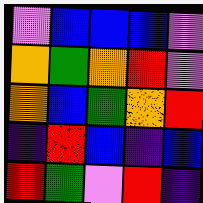[["violet", "blue", "blue", "blue", "violet"], ["orange", "green", "orange", "red", "violet"], ["orange", "blue", "green", "orange", "red"], ["indigo", "red", "blue", "indigo", "blue"], ["red", "green", "violet", "red", "indigo"]]